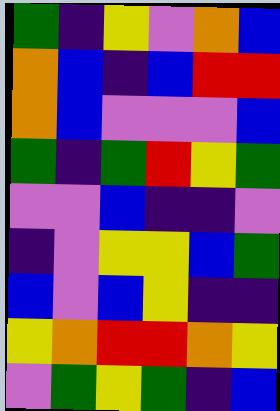[["green", "indigo", "yellow", "violet", "orange", "blue"], ["orange", "blue", "indigo", "blue", "red", "red"], ["orange", "blue", "violet", "violet", "violet", "blue"], ["green", "indigo", "green", "red", "yellow", "green"], ["violet", "violet", "blue", "indigo", "indigo", "violet"], ["indigo", "violet", "yellow", "yellow", "blue", "green"], ["blue", "violet", "blue", "yellow", "indigo", "indigo"], ["yellow", "orange", "red", "red", "orange", "yellow"], ["violet", "green", "yellow", "green", "indigo", "blue"]]